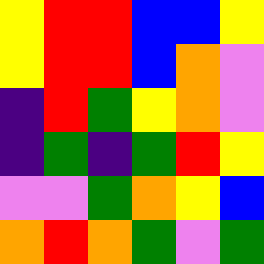[["yellow", "red", "red", "blue", "blue", "yellow"], ["yellow", "red", "red", "blue", "orange", "violet"], ["indigo", "red", "green", "yellow", "orange", "violet"], ["indigo", "green", "indigo", "green", "red", "yellow"], ["violet", "violet", "green", "orange", "yellow", "blue"], ["orange", "red", "orange", "green", "violet", "green"]]